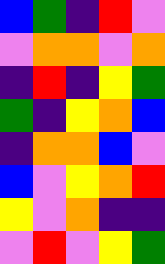[["blue", "green", "indigo", "red", "violet"], ["violet", "orange", "orange", "violet", "orange"], ["indigo", "red", "indigo", "yellow", "green"], ["green", "indigo", "yellow", "orange", "blue"], ["indigo", "orange", "orange", "blue", "violet"], ["blue", "violet", "yellow", "orange", "red"], ["yellow", "violet", "orange", "indigo", "indigo"], ["violet", "red", "violet", "yellow", "green"]]